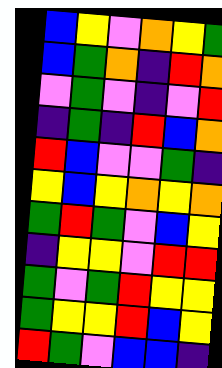[["blue", "yellow", "violet", "orange", "yellow", "green"], ["blue", "green", "orange", "indigo", "red", "orange"], ["violet", "green", "violet", "indigo", "violet", "red"], ["indigo", "green", "indigo", "red", "blue", "orange"], ["red", "blue", "violet", "violet", "green", "indigo"], ["yellow", "blue", "yellow", "orange", "yellow", "orange"], ["green", "red", "green", "violet", "blue", "yellow"], ["indigo", "yellow", "yellow", "violet", "red", "red"], ["green", "violet", "green", "red", "yellow", "yellow"], ["green", "yellow", "yellow", "red", "blue", "yellow"], ["red", "green", "violet", "blue", "blue", "indigo"]]